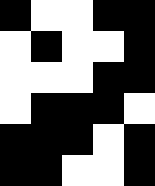[["black", "white", "white", "black", "black"], ["white", "black", "white", "white", "black"], ["white", "white", "white", "black", "black"], ["white", "black", "black", "black", "white"], ["black", "black", "black", "white", "black"], ["black", "black", "white", "white", "black"]]